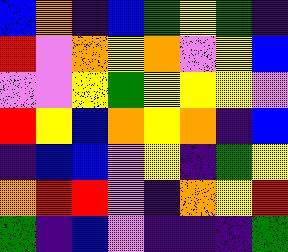[["blue", "orange", "indigo", "blue", "green", "yellow", "green", "indigo"], ["red", "violet", "orange", "yellow", "orange", "violet", "yellow", "blue"], ["violet", "violet", "yellow", "green", "yellow", "yellow", "yellow", "violet"], ["red", "yellow", "blue", "orange", "yellow", "orange", "indigo", "blue"], ["indigo", "blue", "blue", "violet", "yellow", "indigo", "green", "yellow"], ["orange", "red", "red", "violet", "indigo", "orange", "yellow", "red"], ["green", "indigo", "blue", "violet", "indigo", "indigo", "indigo", "green"]]